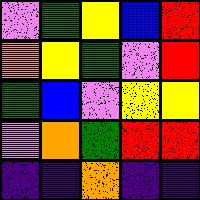[["violet", "green", "yellow", "blue", "red"], ["orange", "yellow", "green", "violet", "red"], ["green", "blue", "violet", "yellow", "yellow"], ["violet", "orange", "green", "red", "red"], ["indigo", "indigo", "orange", "indigo", "indigo"]]